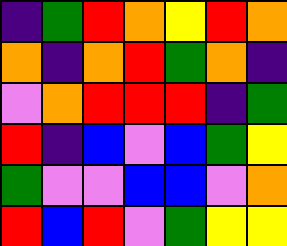[["indigo", "green", "red", "orange", "yellow", "red", "orange"], ["orange", "indigo", "orange", "red", "green", "orange", "indigo"], ["violet", "orange", "red", "red", "red", "indigo", "green"], ["red", "indigo", "blue", "violet", "blue", "green", "yellow"], ["green", "violet", "violet", "blue", "blue", "violet", "orange"], ["red", "blue", "red", "violet", "green", "yellow", "yellow"]]